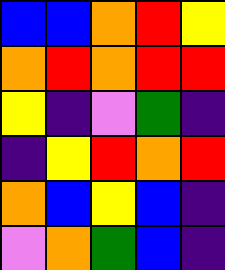[["blue", "blue", "orange", "red", "yellow"], ["orange", "red", "orange", "red", "red"], ["yellow", "indigo", "violet", "green", "indigo"], ["indigo", "yellow", "red", "orange", "red"], ["orange", "blue", "yellow", "blue", "indigo"], ["violet", "orange", "green", "blue", "indigo"]]